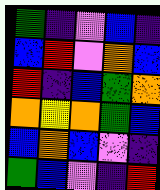[["green", "indigo", "violet", "blue", "indigo"], ["blue", "red", "violet", "orange", "blue"], ["red", "indigo", "blue", "green", "orange"], ["orange", "yellow", "orange", "green", "blue"], ["blue", "orange", "blue", "violet", "indigo"], ["green", "blue", "violet", "indigo", "red"]]